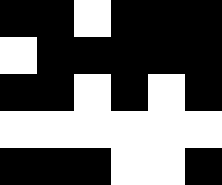[["black", "black", "white", "black", "black", "black"], ["white", "black", "black", "black", "black", "black"], ["black", "black", "white", "black", "white", "black"], ["white", "white", "white", "white", "white", "white"], ["black", "black", "black", "white", "white", "black"]]